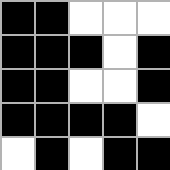[["black", "black", "white", "white", "white"], ["black", "black", "black", "white", "black"], ["black", "black", "white", "white", "black"], ["black", "black", "black", "black", "white"], ["white", "black", "white", "black", "black"]]